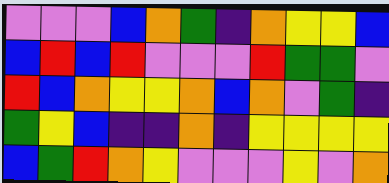[["violet", "violet", "violet", "blue", "orange", "green", "indigo", "orange", "yellow", "yellow", "blue"], ["blue", "red", "blue", "red", "violet", "violet", "violet", "red", "green", "green", "violet"], ["red", "blue", "orange", "yellow", "yellow", "orange", "blue", "orange", "violet", "green", "indigo"], ["green", "yellow", "blue", "indigo", "indigo", "orange", "indigo", "yellow", "yellow", "yellow", "yellow"], ["blue", "green", "red", "orange", "yellow", "violet", "violet", "violet", "yellow", "violet", "orange"]]